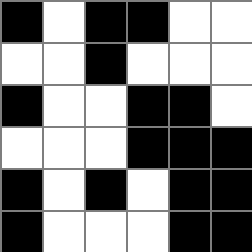[["black", "white", "black", "black", "white", "white"], ["white", "white", "black", "white", "white", "white"], ["black", "white", "white", "black", "black", "white"], ["white", "white", "white", "black", "black", "black"], ["black", "white", "black", "white", "black", "black"], ["black", "white", "white", "white", "black", "black"]]